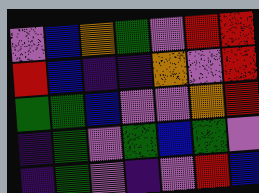[["violet", "blue", "orange", "green", "violet", "red", "red"], ["red", "blue", "indigo", "indigo", "orange", "violet", "red"], ["green", "green", "blue", "violet", "violet", "orange", "red"], ["indigo", "green", "violet", "green", "blue", "green", "violet"], ["indigo", "green", "violet", "indigo", "violet", "red", "blue"]]